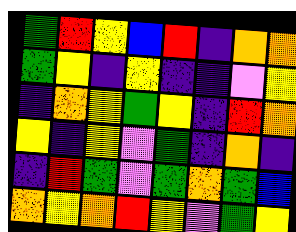[["green", "red", "yellow", "blue", "red", "indigo", "orange", "orange"], ["green", "yellow", "indigo", "yellow", "indigo", "indigo", "violet", "yellow"], ["indigo", "orange", "yellow", "green", "yellow", "indigo", "red", "orange"], ["yellow", "indigo", "yellow", "violet", "green", "indigo", "orange", "indigo"], ["indigo", "red", "green", "violet", "green", "orange", "green", "blue"], ["orange", "yellow", "orange", "red", "yellow", "violet", "green", "yellow"]]